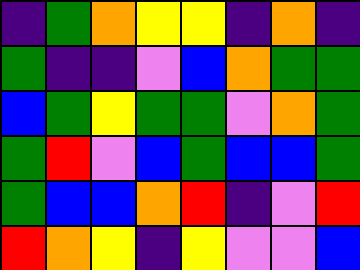[["indigo", "green", "orange", "yellow", "yellow", "indigo", "orange", "indigo"], ["green", "indigo", "indigo", "violet", "blue", "orange", "green", "green"], ["blue", "green", "yellow", "green", "green", "violet", "orange", "green"], ["green", "red", "violet", "blue", "green", "blue", "blue", "green"], ["green", "blue", "blue", "orange", "red", "indigo", "violet", "red"], ["red", "orange", "yellow", "indigo", "yellow", "violet", "violet", "blue"]]